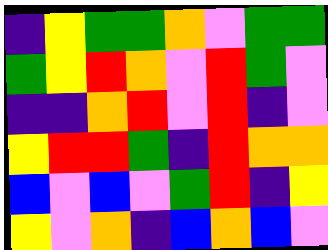[["indigo", "yellow", "green", "green", "orange", "violet", "green", "green"], ["green", "yellow", "red", "orange", "violet", "red", "green", "violet"], ["indigo", "indigo", "orange", "red", "violet", "red", "indigo", "violet"], ["yellow", "red", "red", "green", "indigo", "red", "orange", "orange"], ["blue", "violet", "blue", "violet", "green", "red", "indigo", "yellow"], ["yellow", "violet", "orange", "indigo", "blue", "orange", "blue", "violet"]]